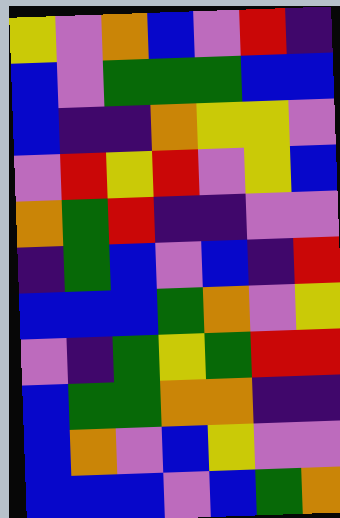[["yellow", "violet", "orange", "blue", "violet", "red", "indigo"], ["blue", "violet", "green", "green", "green", "blue", "blue"], ["blue", "indigo", "indigo", "orange", "yellow", "yellow", "violet"], ["violet", "red", "yellow", "red", "violet", "yellow", "blue"], ["orange", "green", "red", "indigo", "indigo", "violet", "violet"], ["indigo", "green", "blue", "violet", "blue", "indigo", "red"], ["blue", "blue", "blue", "green", "orange", "violet", "yellow"], ["violet", "indigo", "green", "yellow", "green", "red", "red"], ["blue", "green", "green", "orange", "orange", "indigo", "indigo"], ["blue", "orange", "violet", "blue", "yellow", "violet", "violet"], ["blue", "blue", "blue", "violet", "blue", "green", "orange"]]